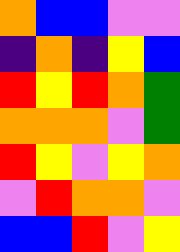[["orange", "blue", "blue", "violet", "violet"], ["indigo", "orange", "indigo", "yellow", "blue"], ["red", "yellow", "red", "orange", "green"], ["orange", "orange", "orange", "violet", "green"], ["red", "yellow", "violet", "yellow", "orange"], ["violet", "red", "orange", "orange", "violet"], ["blue", "blue", "red", "violet", "yellow"]]